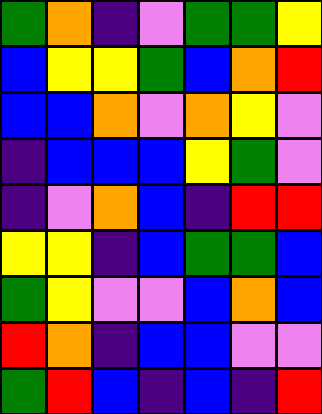[["green", "orange", "indigo", "violet", "green", "green", "yellow"], ["blue", "yellow", "yellow", "green", "blue", "orange", "red"], ["blue", "blue", "orange", "violet", "orange", "yellow", "violet"], ["indigo", "blue", "blue", "blue", "yellow", "green", "violet"], ["indigo", "violet", "orange", "blue", "indigo", "red", "red"], ["yellow", "yellow", "indigo", "blue", "green", "green", "blue"], ["green", "yellow", "violet", "violet", "blue", "orange", "blue"], ["red", "orange", "indigo", "blue", "blue", "violet", "violet"], ["green", "red", "blue", "indigo", "blue", "indigo", "red"]]